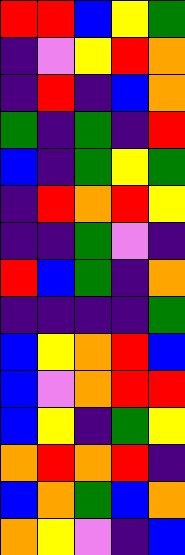[["red", "red", "blue", "yellow", "green"], ["indigo", "violet", "yellow", "red", "orange"], ["indigo", "red", "indigo", "blue", "orange"], ["green", "indigo", "green", "indigo", "red"], ["blue", "indigo", "green", "yellow", "green"], ["indigo", "red", "orange", "red", "yellow"], ["indigo", "indigo", "green", "violet", "indigo"], ["red", "blue", "green", "indigo", "orange"], ["indigo", "indigo", "indigo", "indigo", "green"], ["blue", "yellow", "orange", "red", "blue"], ["blue", "violet", "orange", "red", "red"], ["blue", "yellow", "indigo", "green", "yellow"], ["orange", "red", "orange", "red", "indigo"], ["blue", "orange", "green", "blue", "orange"], ["orange", "yellow", "violet", "indigo", "blue"]]